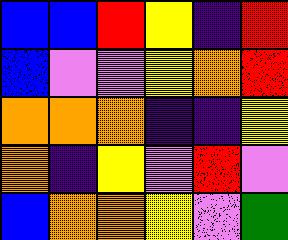[["blue", "blue", "red", "yellow", "indigo", "red"], ["blue", "violet", "violet", "yellow", "orange", "red"], ["orange", "orange", "orange", "indigo", "indigo", "yellow"], ["orange", "indigo", "yellow", "violet", "red", "violet"], ["blue", "orange", "orange", "yellow", "violet", "green"]]